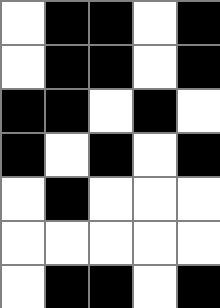[["white", "black", "black", "white", "black"], ["white", "black", "black", "white", "black"], ["black", "black", "white", "black", "white"], ["black", "white", "black", "white", "black"], ["white", "black", "white", "white", "white"], ["white", "white", "white", "white", "white"], ["white", "black", "black", "white", "black"]]